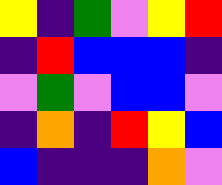[["yellow", "indigo", "green", "violet", "yellow", "red"], ["indigo", "red", "blue", "blue", "blue", "indigo"], ["violet", "green", "violet", "blue", "blue", "violet"], ["indigo", "orange", "indigo", "red", "yellow", "blue"], ["blue", "indigo", "indigo", "indigo", "orange", "violet"]]